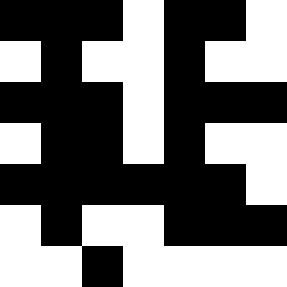[["black", "black", "black", "white", "black", "black", "white"], ["white", "black", "white", "white", "black", "white", "white"], ["black", "black", "black", "white", "black", "black", "black"], ["white", "black", "black", "white", "black", "white", "white"], ["black", "black", "black", "black", "black", "black", "white"], ["white", "black", "white", "white", "black", "black", "black"], ["white", "white", "black", "white", "white", "white", "white"]]